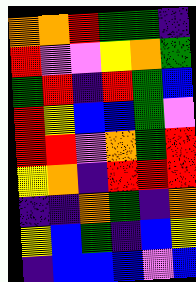[["orange", "orange", "red", "green", "green", "indigo"], ["red", "violet", "violet", "yellow", "orange", "green"], ["green", "red", "indigo", "red", "green", "blue"], ["red", "yellow", "blue", "blue", "green", "violet"], ["red", "red", "violet", "orange", "green", "red"], ["yellow", "orange", "indigo", "red", "red", "red"], ["indigo", "indigo", "orange", "green", "indigo", "orange"], ["yellow", "blue", "green", "indigo", "blue", "yellow"], ["indigo", "blue", "blue", "blue", "violet", "blue"]]